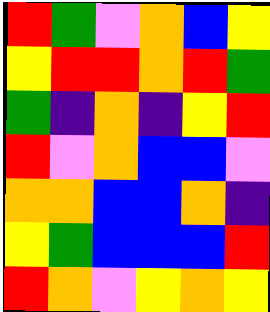[["red", "green", "violet", "orange", "blue", "yellow"], ["yellow", "red", "red", "orange", "red", "green"], ["green", "indigo", "orange", "indigo", "yellow", "red"], ["red", "violet", "orange", "blue", "blue", "violet"], ["orange", "orange", "blue", "blue", "orange", "indigo"], ["yellow", "green", "blue", "blue", "blue", "red"], ["red", "orange", "violet", "yellow", "orange", "yellow"]]